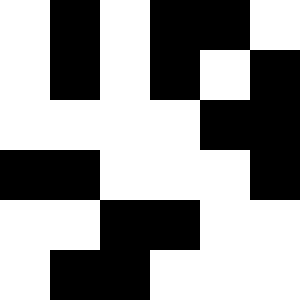[["white", "black", "white", "black", "black", "white"], ["white", "black", "white", "black", "white", "black"], ["white", "white", "white", "white", "black", "black"], ["black", "black", "white", "white", "white", "black"], ["white", "white", "black", "black", "white", "white"], ["white", "black", "black", "white", "white", "white"]]